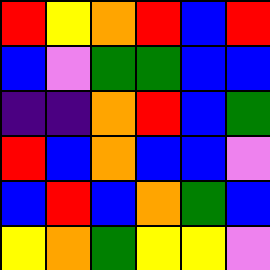[["red", "yellow", "orange", "red", "blue", "red"], ["blue", "violet", "green", "green", "blue", "blue"], ["indigo", "indigo", "orange", "red", "blue", "green"], ["red", "blue", "orange", "blue", "blue", "violet"], ["blue", "red", "blue", "orange", "green", "blue"], ["yellow", "orange", "green", "yellow", "yellow", "violet"]]